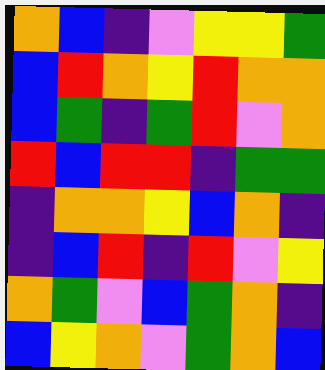[["orange", "blue", "indigo", "violet", "yellow", "yellow", "green"], ["blue", "red", "orange", "yellow", "red", "orange", "orange"], ["blue", "green", "indigo", "green", "red", "violet", "orange"], ["red", "blue", "red", "red", "indigo", "green", "green"], ["indigo", "orange", "orange", "yellow", "blue", "orange", "indigo"], ["indigo", "blue", "red", "indigo", "red", "violet", "yellow"], ["orange", "green", "violet", "blue", "green", "orange", "indigo"], ["blue", "yellow", "orange", "violet", "green", "orange", "blue"]]